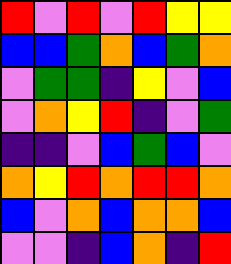[["red", "violet", "red", "violet", "red", "yellow", "yellow"], ["blue", "blue", "green", "orange", "blue", "green", "orange"], ["violet", "green", "green", "indigo", "yellow", "violet", "blue"], ["violet", "orange", "yellow", "red", "indigo", "violet", "green"], ["indigo", "indigo", "violet", "blue", "green", "blue", "violet"], ["orange", "yellow", "red", "orange", "red", "red", "orange"], ["blue", "violet", "orange", "blue", "orange", "orange", "blue"], ["violet", "violet", "indigo", "blue", "orange", "indigo", "red"]]